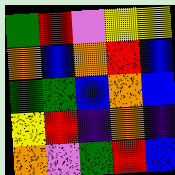[["green", "red", "violet", "yellow", "yellow"], ["orange", "blue", "orange", "red", "blue"], ["green", "green", "blue", "orange", "blue"], ["yellow", "red", "indigo", "orange", "indigo"], ["orange", "violet", "green", "red", "blue"]]